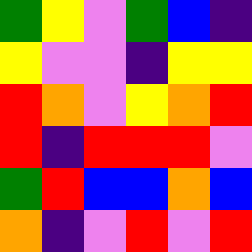[["green", "yellow", "violet", "green", "blue", "indigo"], ["yellow", "violet", "violet", "indigo", "yellow", "yellow"], ["red", "orange", "violet", "yellow", "orange", "red"], ["red", "indigo", "red", "red", "red", "violet"], ["green", "red", "blue", "blue", "orange", "blue"], ["orange", "indigo", "violet", "red", "violet", "red"]]